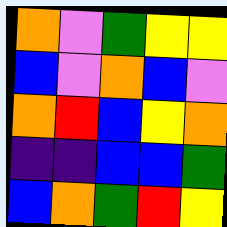[["orange", "violet", "green", "yellow", "yellow"], ["blue", "violet", "orange", "blue", "violet"], ["orange", "red", "blue", "yellow", "orange"], ["indigo", "indigo", "blue", "blue", "green"], ["blue", "orange", "green", "red", "yellow"]]